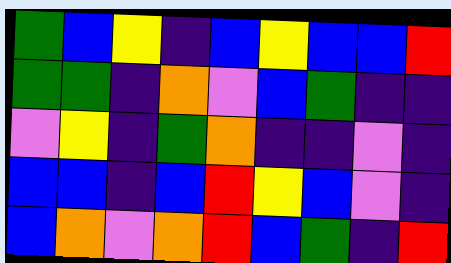[["green", "blue", "yellow", "indigo", "blue", "yellow", "blue", "blue", "red"], ["green", "green", "indigo", "orange", "violet", "blue", "green", "indigo", "indigo"], ["violet", "yellow", "indigo", "green", "orange", "indigo", "indigo", "violet", "indigo"], ["blue", "blue", "indigo", "blue", "red", "yellow", "blue", "violet", "indigo"], ["blue", "orange", "violet", "orange", "red", "blue", "green", "indigo", "red"]]